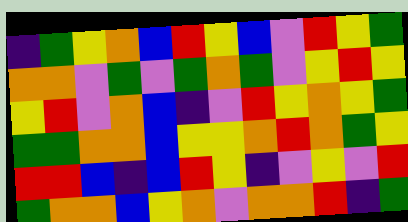[["indigo", "green", "yellow", "orange", "blue", "red", "yellow", "blue", "violet", "red", "yellow", "green"], ["orange", "orange", "violet", "green", "violet", "green", "orange", "green", "violet", "yellow", "red", "yellow"], ["yellow", "red", "violet", "orange", "blue", "indigo", "violet", "red", "yellow", "orange", "yellow", "green"], ["green", "green", "orange", "orange", "blue", "yellow", "yellow", "orange", "red", "orange", "green", "yellow"], ["red", "red", "blue", "indigo", "blue", "red", "yellow", "indigo", "violet", "yellow", "violet", "red"], ["green", "orange", "orange", "blue", "yellow", "orange", "violet", "orange", "orange", "red", "indigo", "green"]]